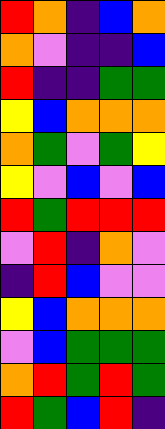[["red", "orange", "indigo", "blue", "orange"], ["orange", "violet", "indigo", "indigo", "blue"], ["red", "indigo", "indigo", "green", "green"], ["yellow", "blue", "orange", "orange", "orange"], ["orange", "green", "violet", "green", "yellow"], ["yellow", "violet", "blue", "violet", "blue"], ["red", "green", "red", "red", "red"], ["violet", "red", "indigo", "orange", "violet"], ["indigo", "red", "blue", "violet", "violet"], ["yellow", "blue", "orange", "orange", "orange"], ["violet", "blue", "green", "green", "green"], ["orange", "red", "green", "red", "green"], ["red", "green", "blue", "red", "indigo"]]